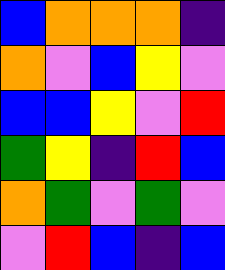[["blue", "orange", "orange", "orange", "indigo"], ["orange", "violet", "blue", "yellow", "violet"], ["blue", "blue", "yellow", "violet", "red"], ["green", "yellow", "indigo", "red", "blue"], ["orange", "green", "violet", "green", "violet"], ["violet", "red", "blue", "indigo", "blue"]]